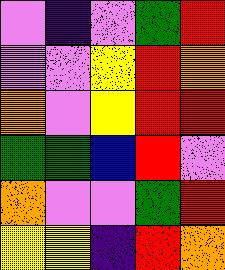[["violet", "indigo", "violet", "green", "red"], ["violet", "violet", "yellow", "red", "orange"], ["orange", "violet", "yellow", "red", "red"], ["green", "green", "blue", "red", "violet"], ["orange", "violet", "violet", "green", "red"], ["yellow", "yellow", "indigo", "red", "orange"]]